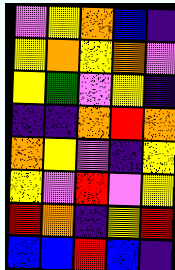[["violet", "yellow", "orange", "blue", "indigo"], ["yellow", "orange", "yellow", "orange", "violet"], ["yellow", "green", "violet", "yellow", "indigo"], ["indigo", "indigo", "orange", "red", "orange"], ["orange", "yellow", "violet", "indigo", "yellow"], ["yellow", "violet", "red", "violet", "yellow"], ["red", "orange", "indigo", "yellow", "red"], ["blue", "blue", "red", "blue", "indigo"]]